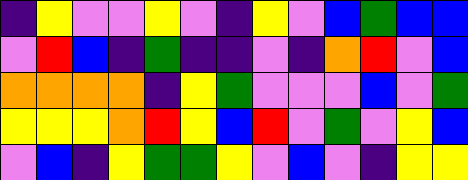[["indigo", "yellow", "violet", "violet", "yellow", "violet", "indigo", "yellow", "violet", "blue", "green", "blue", "blue"], ["violet", "red", "blue", "indigo", "green", "indigo", "indigo", "violet", "indigo", "orange", "red", "violet", "blue"], ["orange", "orange", "orange", "orange", "indigo", "yellow", "green", "violet", "violet", "violet", "blue", "violet", "green"], ["yellow", "yellow", "yellow", "orange", "red", "yellow", "blue", "red", "violet", "green", "violet", "yellow", "blue"], ["violet", "blue", "indigo", "yellow", "green", "green", "yellow", "violet", "blue", "violet", "indigo", "yellow", "yellow"]]